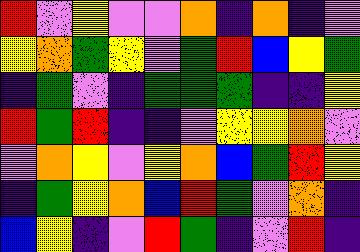[["red", "violet", "yellow", "violet", "violet", "orange", "indigo", "orange", "indigo", "violet"], ["yellow", "orange", "green", "yellow", "violet", "green", "red", "blue", "yellow", "green"], ["indigo", "green", "violet", "indigo", "green", "green", "green", "indigo", "indigo", "yellow"], ["red", "green", "red", "indigo", "indigo", "violet", "yellow", "yellow", "orange", "violet"], ["violet", "orange", "yellow", "violet", "yellow", "orange", "blue", "green", "red", "yellow"], ["indigo", "green", "yellow", "orange", "blue", "red", "green", "violet", "orange", "indigo"], ["blue", "yellow", "indigo", "violet", "red", "green", "indigo", "violet", "red", "indigo"]]